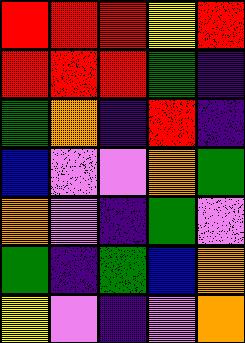[["red", "red", "red", "yellow", "red"], ["red", "red", "red", "green", "indigo"], ["green", "orange", "indigo", "red", "indigo"], ["blue", "violet", "violet", "orange", "green"], ["orange", "violet", "indigo", "green", "violet"], ["green", "indigo", "green", "blue", "orange"], ["yellow", "violet", "indigo", "violet", "orange"]]